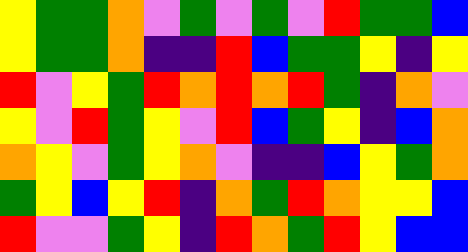[["yellow", "green", "green", "orange", "violet", "green", "violet", "green", "violet", "red", "green", "green", "blue"], ["yellow", "green", "green", "orange", "indigo", "indigo", "red", "blue", "green", "green", "yellow", "indigo", "yellow"], ["red", "violet", "yellow", "green", "red", "orange", "red", "orange", "red", "green", "indigo", "orange", "violet"], ["yellow", "violet", "red", "green", "yellow", "violet", "red", "blue", "green", "yellow", "indigo", "blue", "orange"], ["orange", "yellow", "violet", "green", "yellow", "orange", "violet", "indigo", "indigo", "blue", "yellow", "green", "orange"], ["green", "yellow", "blue", "yellow", "red", "indigo", "orange", "green", "red", "orange", "yellow", "yellow", "blue"], ["red", "violet", "violet", "green", "yellow", "indigo", "red", "orange", "green", "red", "yellow", "blue", "blue"]]